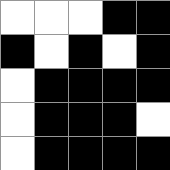[["white", "white", "white", "black", "black"], ["black", "white", "black", "white", "black"], ["white", "black", "black", "black", "black"], ["white", "black", "black", "black", "white"], ["white", "black", "black", "black", "black"]]